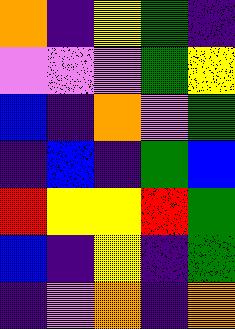[["orange", "indigo", "yellow", "green", "indigo"], ["violet", "violet", "violet", "green", "yellow"], ["blue", "indigo", "orange", "violet", "green"], ["indigo", "blue", "indigo", "green", "blue"], ["red", "yellow", "yellow", "red", "green"], ["blue", "indigo", "yellow", "indigo", "green"], ["indigo", "violet", "orange", "indigo", "orange"]]